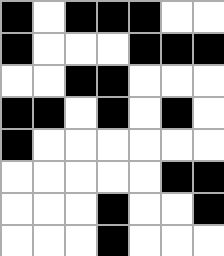[["black", "white", "black", "black", "black", "white", "white"], ["black", "white", "white", "white", "black", "black", "black"], ["white", "white", "black", "black", "white", "white", "white"], ["black", "black", "white", "black", "white", "black", "white"], ["black", "white", "white", "white", "white", "white", "white"], ["white", "white", "white", "white", "white", "black", "black"], ["white", "white", "white", "black", "white", "white", "black"], ["white", "white", "white", "black", "white", "white", "white"]]